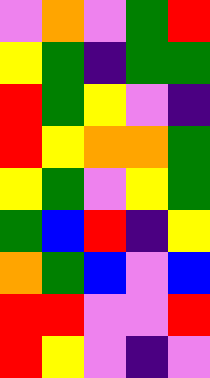[["violet", "orange", "violet", "green", "red"], ["yellow", "green", "indigo", "green", "green"], ["red", "green", "yellow", "violet", "indigo"], ["red", "yellow", "orange", "orange", "green"], ["yellow", "green", "violet", "yellow", "green"], ["green", "blue", "red", "indigo", "yellow"], ["orange", "green", "blue", "violet", "blue"], ["red", "red", "violet", "violet", "red"], ["red", "yellow", "violet", "indigo", "violet"]]